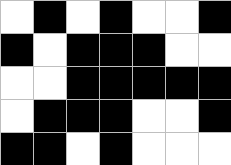[["white", "black", "white", "black", "white", "white", "black"], ["black", "white", "black", "black", "black", "white", "white"], ["white", "white", "black", "black", "black", "black", "black"], ["white", "black", "black", "black", "white", "white", "black"], ["black", "black", "white", "black", "white", "white", "white"]]